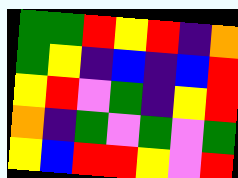[["green", "green", "red", "yellow", "red", "indigo", "orange"], ["green", "yellow", "indigo", "blue", "indigo", "blue", "red"], ["yellow", "red", "violet", "green", "indigo", "yellow", "red"], ["orange", "indigo", "green", "violet", "green", "violet", "green"], ["yellow", "blue", "red", "red", "yellow", "violet", "red"]]